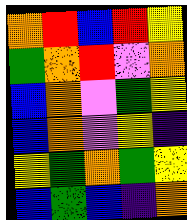[["orange", "red", "blue", "red", "yellow"], ["green", "orange", "red", "violet", "orange"], ["blue", "orange", "violet", "green", "yellow"], ["blue", "orange", "violet", "yellow", "indigo"], ["yellow", "green", "orange", "green", "yellow"], ["blue", "green", "blue", "indigo", "orange"]]